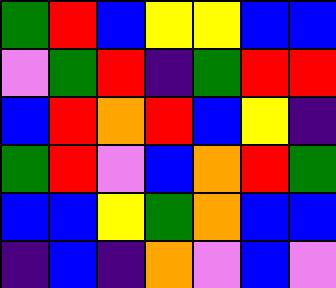[["green", "red", "blue", "yellow", "yellow", "blue", "blue"], ["violet", "green", "red", "indigo", "green", "red", "red"], ["blue", "red", "orange", "red", "blue", "yellow", "indigo"], ["green", "red", "violet", "blue", "orange", "red", "green"], ["blue", "blue", "yellow", "green", "orange", "blue", "blue"], ["indigo", "blue", "indigo", "orange", "violet", "blue", "violet"]]